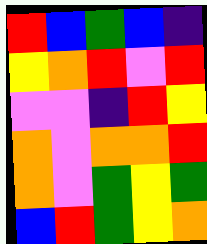[["red", "blue", "green", "blue", "indigo"], ["yellow", "orange", "red", "violet", "red"], ["violet", "violet", "indigo", "red", "yellow"], ["orange", "violet", "orange", "orange", "red"], ["orange", "violet", "green", "yellow", "green"], ["blue", "red", "green", "yellow", "orange"]]